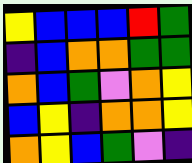[["yellow", "blue", "blue", "blue", "red", "green"], ["indigo", "blue", "orange", "orange", "green", "green"], ["orange", "blue", "green", "violet", "orange", "yellow"], ["blue", "yellow", "indigo", "orange", "orange", "yellow"], ["orange", "yellow", "blue", "green", "violet", "indigo"]]